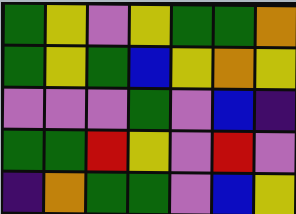[["green", "yellow", "violet", "yellow", "green", "green", "orange"], ["green", "yellow", "green", "blue", "yellow", "orange", "yellow"], ["violet", "violet", "violet", "green", "violet", "blue", "indigo"], ["green", "green", "red", "yellow", "violet", "red", "violet"], ["indigo", "orange", "green", "green", "violet", "blue", "yellow"]]